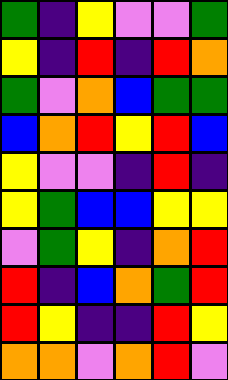[["green", "indigo", "yellow", "violet", "violet", "green"], ["yellow", "indigo", "red", "indigo", "red", "orange"], ["green", "violet", "orange", "blue", "green", "green"], ["blue", "orange", "red", "yellow", "red", "blue"], ["yellow", "violet", "violet", "indigo", "red", "indigo"], ["yellow", "green", "blue", "blue", "yellow", "yellow"], ["violet", "green", "yellow", "indigo", "orange", "red"], ["red", "indigo", "blue", "orange", "green", "red"], ["red", "yellow", "indigo", "indigo", "red", "yellow"], ["orange", "orange", "violet", "orange", "red", "violet"]]